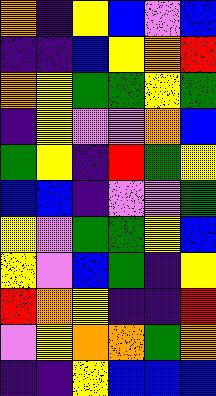[["orange", "indigo", "yellow", "blue", "violet", "blue"], ["indigo", "indigo", "blue", "yellow", "orange", "red"], ["orange", "yellow", "green", "green", "yellow", "green"], ["indigo", "yellow", "violet", "violet", "orange", "blue"], ["green", "yellow", "indigo", "red", "green", "yellow"], ["blue", "blue", "indigo", "violet", "violet", "green"], ["yellow", "violet", "green", "green", "yellow", "blue"], ["yellow", "violet", "blue", "green", "indigo", "yellow"], ["red", "orange", "yellow", "indigo", "indigo", "red"], ["violet", "yellow", "orange", "orange", "green", "orange"], ["indigo", "indigo", "yellow", "blue", "blue", "blue"]]